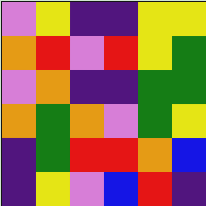[["violet", "yellow", "indigo", "indigo", "yellow", "yellow"], ["orange", "red", "violet", "red", "yellow", "green"], ["violet", "orange", "indigo", "indigo", "green", "green"], ["orange", "green", "orange", "violet", "green", "yellow"], ["indigo", "green", "red", "red", "orange", "blue"], ["indigo", "yellow", "violet", "blue", "red", "indigo"]]